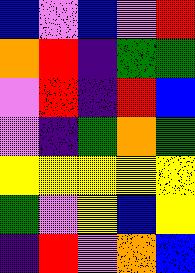[["blue", "violet", "blue", "violet", "red"], ["orange", "red", "indigo", "green", "green"], ["violet", "red", "indigo", "red", "blue"], ["violet", "indigo", "green", "orange", "green"], ["yellow", "yellow", "yellow", "yellow", "yellow"], ["green", "violet", "yellow", "blue", "yellow"], ["indigo", "red", "violet", "orange", "blue"]]